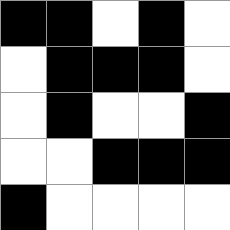[["black", "black", "white", "black", "white"], ["white", "black", "black", "black", "white"], ["white", "black", "white", "white", "black"], ["white", "white", "black", "black", "black"], ["black", "white", "white", "white", "white"]]